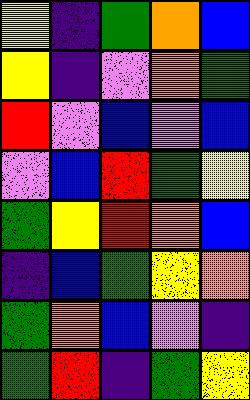[["yellow", "indigo", "green", "orange", "blue"], ["yellow", "indigo", "violet", "orange", "green"], ["red", "violet", "blue", "violet", "blue"], ["violet", "blue", "red", "green", "yellow"], ["green", "yellow", "red", "orange", "blue"], ["indigo", "blue", "green", "yellow", "orange"], ["green", "orange", "blue", "violet", "indigo"], ["green", "red", "indigo", "green", "yellow"]]